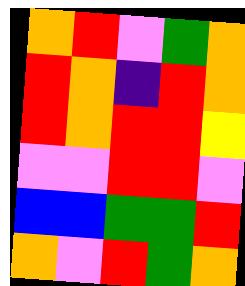[["orange", "red", "violet", "green", "orange"], ["red", "orange", "indigo", "red", "orange"], ["red", "orange", "red", "red", "yellow"], ["violet", "violet", "red", "red", "violet"], ["blue", "blue", "green", "green", "red"], ["orange", "violet", "red", "green", "orange"]]